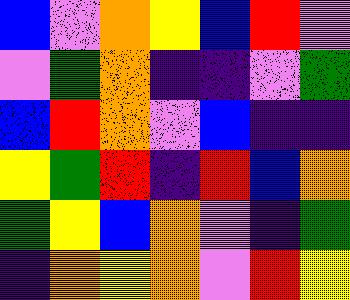[["blue", "violet", "orange", "yellow", "blue", "red", "violet"], ["violet", "green", "orange", "indigo", "indigo", "violet", "green"], ["blue", "red", "orange", "violet", "blue", "indigo", "indigo"], ["yellow", "green", "red", "indigo", "red", "blue", "orange"], ["green", "yellow", "blue", "orange", "violet", "indigo", "green"], ["indigo", "orange", "yellow", "orange", "violet", "red", "yellow"]]